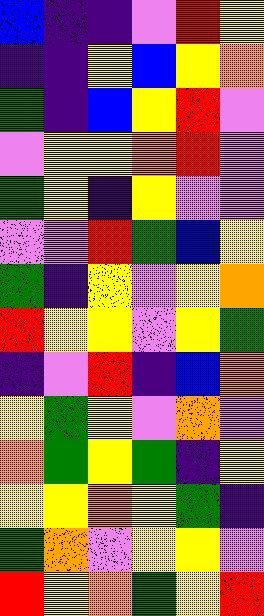[["blue", "indigo", "indigo", "violet", "red", "yellow"], ["indigo", "indigo", "yellow", "blue", "yellow", "orange"], ["green", "indigo", "blue", "yellow", "red", "violet"], ["violet", "yellow", "yellow", "orange", "red", "violet"], ["green", "yellow", "indigo", "yellow", "violet", "violet"], ["violet", "violet", "red", "green", "blue", "yellow"], ["green", "indigo", "yellow", "violet", "yellow", "orange"], ["red", "yellow", "yellow", "violet", "yellow", "green"], ["indigo", "violet", "red", "indigo", "blue", "orange"], ["yellow", "green", "yellow", "violet", "orange", "violet"], ["orange", "green", "yellow", "green", "indigo", "yellow"], ["yellow", "yellow", "orange", "yellow", "green", "indigo"], ["green", "orange", "violet", "yellow", "yellow", "violet"], ["red", "yellow", "orange", "green", "yellow", "red"]]